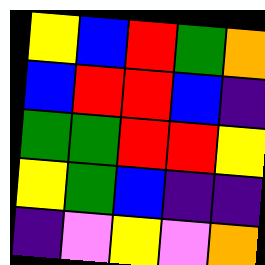[["yellow", "blue", "red", "green", "orange"], ["blue", "red", "red", "blue", "indigo"], ["green", "green", "red", "red", "yellow"], ["yellow", "green", "blue", "indigo", "indigo"], ["indigo", "violet", "yellow", "violet", "orange"]]